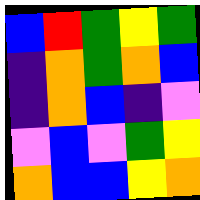[["blue", "red", "green", "yellow", "green"], ["indigo", "orange", "green", "orange", "blue"], ["indigo", "orange", "blue", "indigo", "violet"], ["violet", "blue", "violet", "green", "yellow"], ["orange", "blue", "blue", "yellow", "orange"]]